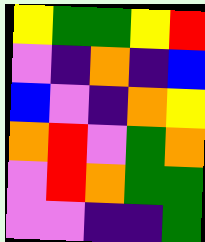[["yellow", "green", "green", "yellow", "red"], ["violet", "indigo", "orange", "indigo", "blue"], ["blue", "violet", "indigo", "orange", "yellow"], ["orange", "red", "violet", "green", "orange"], ["violet", "red", "orange", "green", "green"], ["violet", "violet", "indigo", "indigo", "green"]]